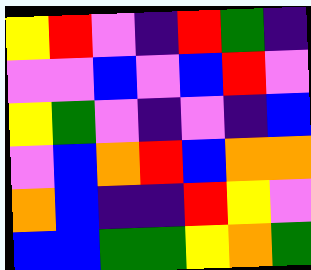[["yellow", "red", "violet", "indigo", "red", "green", "indigo"], ["violet", "violet", "blue", "violet", "blue", "red", "violet"], ["yellow", "green", "violet", "indigo", "violet", "indigo", "blue"], ["violet", "blue", "orange", "red", "blue", "orange", "orange"], ["orange", "blue", "indigo", "indigo", "red", "yellow", "violet"], ["blue", "blue", "green", "green", "yellow", "orange", "green"]]